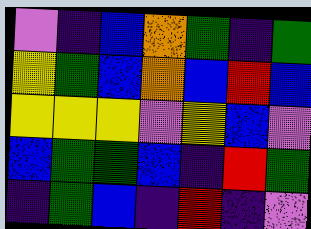[["violet", "indigo", "blue", "orange", "green", "indigo", "green"], ["yellow", "green", "blue", "orange", "blue", "red", "blue"], ["yellow", "yellow", "yellow", "violet", "yellow", "blue", "violet"], ["blue", "green", "green", "blue", "indigo", "red", "green"], ["indigo", "green", "blue", "indigo", "red", "indigo", "violet"]]